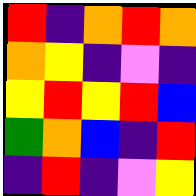[["red", "indigo", "orange", "red", "orange"], ["orange", "yellow", "indigo", "violet", "indigo"], ["yellow", "red", "yellow", "red", "blue"], ["green", "orange", "blue", "indigo", "red"], ["indigo", "red", "indigo", "violet", "yellow"]]